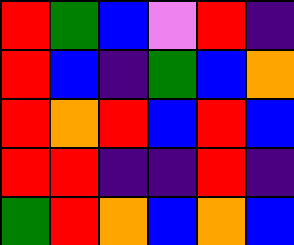[["red", "green", "blue", "violet", "red", "indigo"], ["red", "blue", "indigo", "green", "blue", "orange"], ["red", "orange", "red", "blue", "red", "blue"], ["red", "red", "indigo", "indigo", "red", "indigo"], ["green", "red", "orange", "blue", "orange", "blue"]]